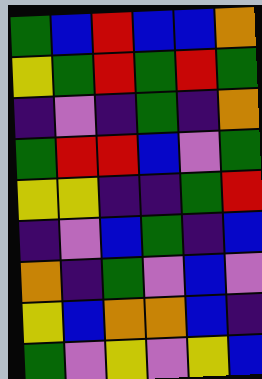[["green", "blue", "red", "blue", "blue", "orange"], ["yellow", "green", "red", "green", "red", "green"], ["indigo", "violet", "indigo", "green", "indigo", "orange"], ["green", "red", "red", "blue", "violet", "green"], ["yellow", "yellow", "indigo", "indigo", "green", "red"], ["indigo", "violet", "blue", "green", "indigo", "blue"], ["orange", "indigo", "green", "violet", "blue", "violet"], ["yellow", "blue", "orange", "orange", "blue", "indigo"], ["green", "violet", "yellow", "violet", "yellow", "blue"]]